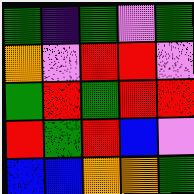[["green", "indigo", "green", "violet", "green"], ["orange", "violet", "red", "red", "violet"], ["green", "red", "green", "red", "red"], ["red", "green", "red", "blue", "violet"], ["blue", "blue", "orange", "orange", "green"]]